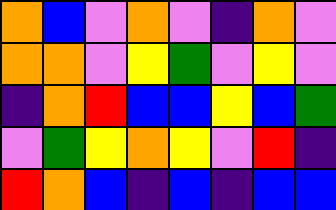[["orange", "blue", "violet", "orange", "violet", "indigo", "orange", "violet"], ["orange", "orange", "violet", "yellow", "green", "violet", "yellow", "violet"], ["indigo", "orange", "red", "blue", "blue", "yellow", "blue", "green"], ["violet", "green", "yellow", "orange", "yellow", "violet", "red", "indigo"], ["red", "orange", "blue", "indigo", "blue", "indigo", "blue", "blue"]]